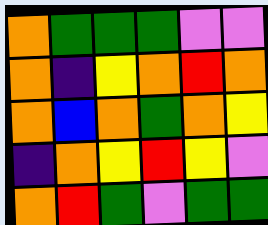[["orange", "green", "green", "green", "violet", "violet"], ["orange", "indigo", "yellow", "orange", "red", "orange"], ["orange", "blue", "orange", "green", "orange", "yellow"], ["indigo", "orange", "yellow", "red", "yellow", "violet"], ["orange", "red", "green", "violet", "green", "green"]]